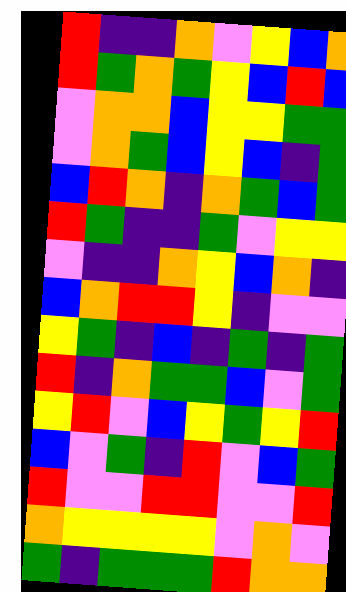[["red", "indigo", "indigo", "orange", "violet", "yellow", "blue", "orange"], ["red", "green", "orange", "green", "yellow", "blue", "red", "blue"], ["violet", "orange", "orange", "blue", "yellow", "yellow", "green", "green"], ["violet", "orange", "green", "blue", "yellow", "blue", "indigo", "green"], ["blue", "red", "orange", "indigo", "orange", "green", "blue", "green"], ["red", "green", "indigo", "indigo", "green", "violet", "yellow", "yellow"], ["violet", "indigo", "indigo", "orange", "yellow", "blue", "orange", "indigo"], ["blue", "orange", "red", "red", "yellow", "indigo", "violet", "violet"], ["yellow", "green", "indigo", "blue", "indigo", "green", "indigo", "green"], ["red", "indigo", "orange", "green", "green", "blue", "violet", "green"], ["yellow", "red", "violet", "blue", "yellow", "green", "yellow", "red"], ["blue", "violet", "green", "indigo", "red", "violet", "blue", "green"], ["red", "violet", "violet", "red", "red", "violet", "violet", "red"], ["orange", "yellow", "yellow", "yellow", "yellow", "violet", "orange", "violet"], ["green", "indigo", "green", "green", "green", "red", "orange", "orange"]]